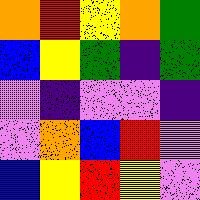[["orange", "red", "yellow", "orange", "green"], ["blue", "yellow", "green", "indigo", "green"], ["violet", "indigo", "violet", "violet", "indigo"], ["violet", "orange", "blue", "red", "violet"], ["blue", "yellow", "red", "yellow", "violet"]]